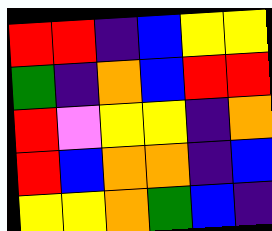[["red", "red", "indigo", "blue", "yellow", "yellow"], ["green", "indigo", "orange", "blue", "red", "red"], ["red", "violet", "yellow", "yellow", "indigo", "orange"], ["red", "blue", "orange", "orange", "indigo", "blue"], ["yellow", "yellow", "orange", "green", "blue", "indigo"]]